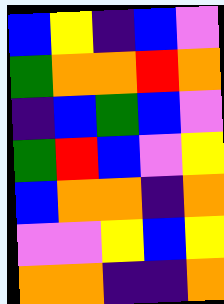[["blue", "yellow", "indigo", "blue", "violet"], ["green", "orange", "orange", "red", "orange"], ["indigo", "blue", "green", "blue", "violet"], ["green", "red", "blue", "violet", "yellow"], ["blue", "orange", "orange", "indigo", "orange"], ["violet", "violet", "yellow", "blue", "yellow"], ["orange", "orange", "indigo", "indigo", "orange"]]